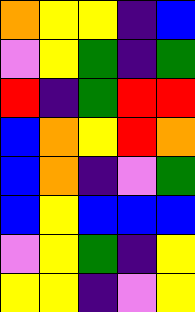[["orange", "yellow", "yellow", "indigo", "blue"], ["violet", "yellow", "green", "indigo", "green"], ["red", "indigo", "green", "red", "red"], ["blue", "orange", "yellow", "red", "orange"], ["blue", "orange", "indigo", "violet", "green"], ["blue", "yellow", "blue", "blue", "blue"], ["violet", "yellow", "green", "indigo", "yellow"], ["yellow", "yellow", "indigo", "violet", "yellow"]]